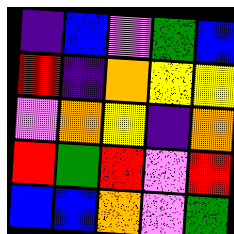[["indigo", "blue", "violet", "green", "blue"], ["red", "indigo", "orange", "yellow", "yellow"], ["violet", "orange", "yellow", "indigo", "orange"], ["red", "green", "red", "violet", "red"], ["blue", "blue", "orange", "violet", "green"]]